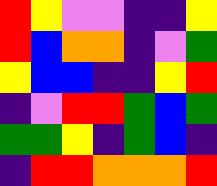[["red", "yellow", "violet", "violet", "indigo", "indigo", "yellow"], ["red", "blue", "orange", "orange", "indigo", "violet", "green"], ["yellow", "blue", "blue", "indigo", "indigo", "yellow", "red"], ["indigo", "violet", "red", "red", "green", "blue", "green"], ["green", "green", "yellow", "indigo", "green", "blue", "indigo"], ["indigo", "red", "red", "orange", "orange", "orange", "red"]]